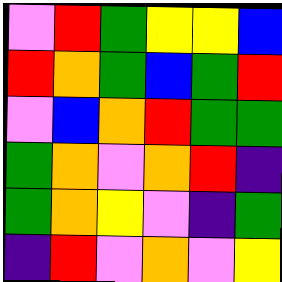[["violet", "red", "green", "yellow", "yellow", "blue"], ["red", "orange", "green", "blue", "green", "red"], ["violet", "blue", "orange", "red", "green", "green"], ["green", "orange", "violet", "orange", "red", "indigo"], ["green", "orange", "yellow", "violet", "indigo", "green"], ["indigo", "red", "violet", "orange", "violet", "yellow"]]